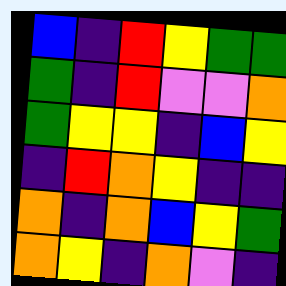[["blue", "indigo", "red", "yellow", "green", "green"], ["green", "indigo", "red", "violet", "violet", "orange"], ["green", "yellow", "yellow", "indigo", "blue", "yellow"], ["indigo", "red", "orange", "yellow", "indigo", "indigo"], ["orange", "indigo", "orange", "blue", "yellow", "green"], ["orange", "yellow", "indigo", "orange", "violet", "indigo"]]